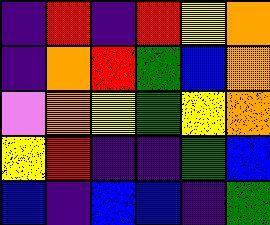[["indigo", "red", "indigo", "red", "yellow", "orange"], ["indigo", "orange", "red", "green", "blue", "orange"], ["violet", "orange", "yellow", "green", "yellow", "orange"], ["yellow", "red", "indigo", "indigo", "green", "blue"], ["blue", "indigo", "blue", "blue", "indigo", "green"]]